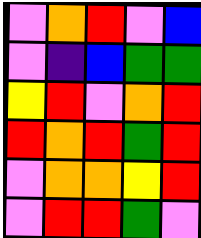[["violet", "orange", "red", "violet", "blue"], ["violet", "indigo", "blue", "green", "green"], ["yellow", "red", "violet", "orange", "red"], ["red", "orange", "red", "green", "red"], ["violet", "orange", "orange", "yellow", "red"], ["violet", "red", "red", "green", "violet"]]